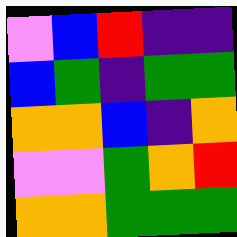[["violet", "blue", "red", "indigo", "indigo"], ["blue", "green", "indigo", "green", "green"], ["orange", "orange", "blue", "indigo", "orange"], ["violet", "violet", "green", "orange", "red"], ["orange", "orange", "green", "green", "green"]]